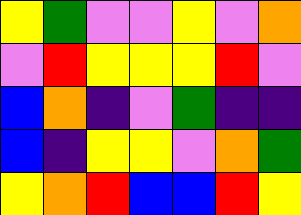[["yellow", "green", "violet", "violet", "yellow", "violet", "orange"], ["violet", "red", "yellow", "yellow", "yellow", "red", "violet"], ["blue", "orange", "indigo", "violet", "green", "indigo", "indigo"], ["blue", "indigo", "yellow", "yellow", "violet", "orange", "green"], ["yellow", "orange", "red", "blue", "blue", "red", "yellow"]]